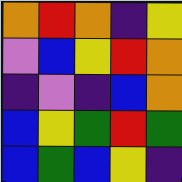[["orange", "red", "orange", "indigo", "yellow"], ["violet", "blue", "yellow", "red", "orange"], ["indigo", "violet", "indigo", "blue", "orange"], ["blue", "yellow", "green", "red", "green"], ["blue", "green", "blue", "yellow", "indigo"]]